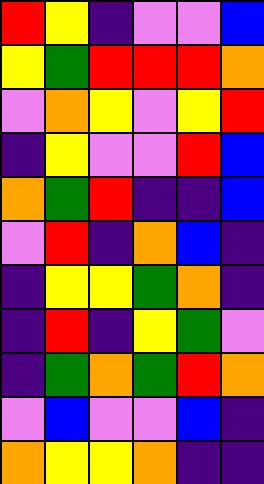[["red", "yellow", "indigo", "violet", "violet", "blue"], ["yellow", "green", "red", "red", "red", "orange"], ["violet", "orange", "yellow", "violet", "yellow", "red"], ["indigo", "yellow", "violet", "violet", "red", "blue"], ["orange", "green", "red", "indigo", "indigo", "blue"], ["violet", "red", "indigo", "orange", "blue", "indigo"], ["indigo", "yellow", "yellow", "green", "orange", "indigo"], ["indigo", "red", "indigo", "yellow", "green", "violet"], ["indigo", "green", "orange", "green", "red", "orange"], ["violet", "blue", "violet", "violet", "blue", "indigo"], ["orange", "yellow", "yellow", "orange", "indigo", "indigo"]]